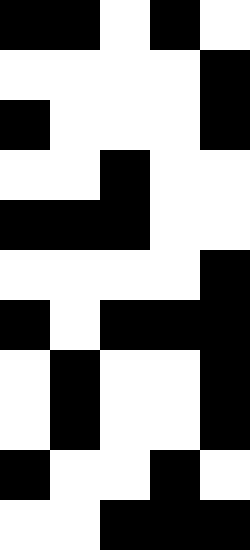[["black", "black", "white", "black", "white"], ["white", "white", "white", "white", "black"], ["black", "white", "white", "white", "black"], ["white", "white", "black", "white", "white"], ["black", "black", "black", "white", "white"], ["white", "white", "white", "white", "black"], ["black", "white", "black", "black", "black"], ["white", "black", "white", "white", "black"], ["white", "black", "white", "white", "black"], ["black", "white", "white", "black", "white"], ["white", "white", "black", "black", "black"]]